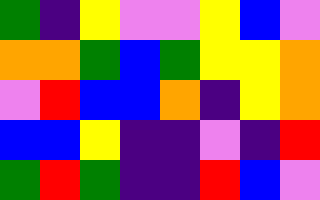[["green", "indigo", "yellow", "violet", "violet", "yellow", "blue", "violet"], ["orange", "orange", "green", "blue", "green", "yellow", "yellow", "orange"], ["violet", "red", "blue", "blue", "orange", "indigo", "yellow", "orange"], ["blue", "blue", "yellow", "indigo", "indigo", "violet", "indigo", "red"], ["green", "red", "green", "indigo", "indigo", "red", "blue", "violet"]]